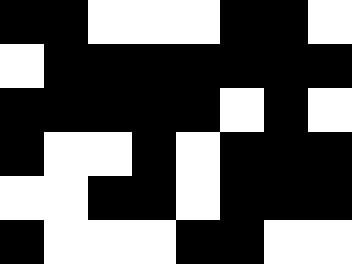[["black", "black", "white", "white", "white", "black", "black", "white"], ["white", "black", "black", "black", "black", "black", "black", "black"], ["black", "black", "black", "black", "black", "white", "black", "white"], ["black", "white", "white", "black", "white", "black", "black", "black"], ["white", "white", "black", "black", "white", "black", "black", "black"], ["black", "white", "white", "white", "black", "black", "white", "white"]]